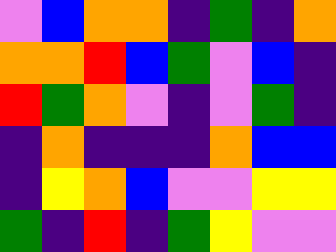[["violet", "blue", "orange", "orange", "indigo", "green", "indigo", "orange"], ["orange", "orange", "red", "blue", "green", "violet", "blue", "indigo"], ["red", "green", "orange", "violet", "indigo", "violet", "green", "indigo"], ["indigo", "orange", "indigo", "indigo", "indigo", "orange", "blue", "blue"], ["indigo", "yellow", "orange", "blue", "violet", "violet", "yellow", "yellow"], ["green", "indigo", "red", "indigo", "green", "yellow", "violet", "violet"]]